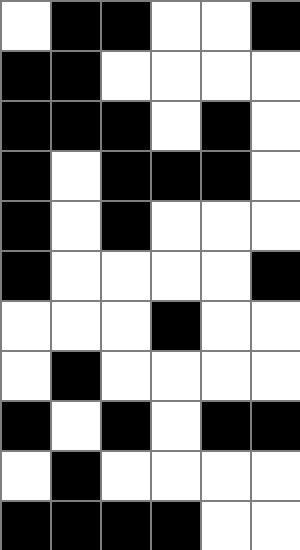[["white", "black", "black", "white", "white", "black"], ["black", "black", "white", "white", "white", "white"], ["black", "black", "black", "white", "black", "white"], ["black", "white", "black", "black", "black", "white"], ["black", "white", "black", "white", "white", "white"], ["black", "white", "white", "white", "white", "black"], ["white", "white", "white", "black", "white", "white"], ["white", "black", "white", "white", "white", "white"], ["black", "white", "black", "white", "black", "black"], ["white", "black", "white", "white", "white", "white"], ["black", "black", "black", "black", "white", "white"]]